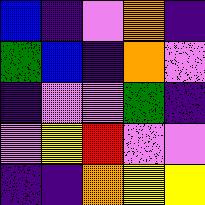[["blue", "indigo", "violet", "orange", "indigo"], ["green", "blue", "indigo", "orange", "violet"], ["indigo", "violet", "violet", "green", "indigo"], ["violet", "yellow", "red", "violet", "violet"], ["indigo", "indigo", "orange", "yellow", "yellow"]]